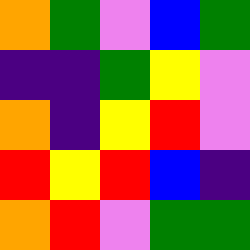[["orange", "green", "violet", "blue", "green"], ["indigo", "indigo", "green", "yellow", "violet"], ["orange", "indigo", "yellow", "red", "violet"], ["red", "yellow", "red", "blue", "indigo"], ["orange", "red", "violet", "green", "green"]]